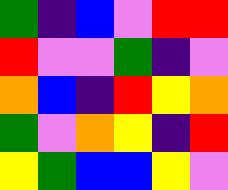[["green", "indigo", "blue", "violet", "red", "red"], ["red", "violet", "violet", "green", "indigo", "violet"], ["orange", "blue", "indigo", "red", "yellow", "orange"], ["green", "violet", "orange", "yellow", "indigo", "red"], ["yellow", "green", "blue", "blue", "yellow", "violet"]]